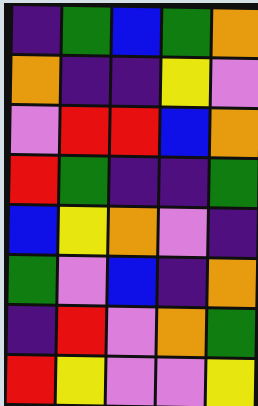[["indigo", "green", "blue", "green", "orange"], ["orange", "indigo", "indigo", "yellow", "violet"], ["violet", "red", "red", "blue", "orange"], ["red", "green", "indigo", "indigo", "green"], ["blue", "yellow", "orange", "violet", "indigo"], ["green", "violet", "blue", "indigo", "orange"], ["indigo", "red", "violet", "orange", "green"], ["red", "yellow", "violet", "violet", "yellow"]]